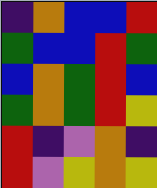[["indigo", "orange", "blue", "blue", "red"], ["green", "blue", "blue", "red", "green"], ["blue", "orange", "green", "red", "blue"], ["green", "orange", "green", "red", "yellow"], ["red", "indigo", "violet", "orange", "indigo"], ["red", "violet", "yellow", "orange", "yellow"]]